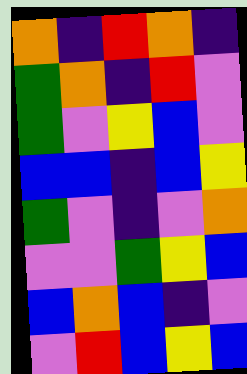[["orange", "indigo", "red", "orange", "indigo"], ["green", "orange", "indigo", "red", "violet"], ["green", "violet", "yellow", "blue", "violet"], ["blue", "blue", "indigo", "blue", "yellow"], ["green", "violet", "indigo", "violet", "orange"], ["violet", "violet", "green", "yellow", "blue"], ["blue", "orange", "blue", "indigo", "violet"], ["violet", "red", "blue", "yellow", "blue"]]